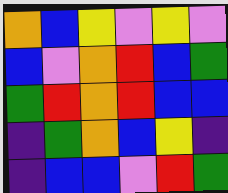[["orange", "blue", "yellow", "violet", "yellow", "violet"], ["blue", "violet", "orange", "red", "blue", "green"], ["green", "red", "orange", "red", "blue", "blue"], ["indigo", "green", "orange", "blue", "yellow", "indigo"], ["indigo", "blue", "blue", "violet", "red", "green"]]